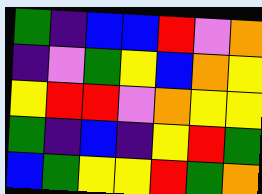[["green", "indigo", "blue", "blue", "red", "violet", "orange"], ["indigo", "violet", "green", "yellow", "blue", "orange", "yellow"], ["yellow", "red", "red", "violet", "orange", "yellow", "yellow"], ["green", "indigo", "blue", "indigo", "yellow", "red", "green"], ["blue", "green", "yellow", "yellow", "red", "green", "orange"]]